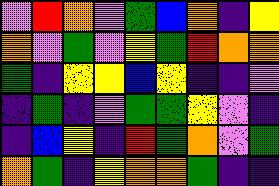[["violet", "red", "orange", "violet", "green", "blue", "orange", "indigo", "yellow"], ["orange", "violet", "green", "violet", "yellow", "green", "red", "orange", "orange"], ["green", "indigo", "yellow", "yellow", "blue", "yellow", "indigo", "indigo", "violet"], ["indigo", "green", "indigo", "violet", "green", "green", "yellow", "violet", "indigo"], ["indigo", "blue", "yellow", "indigo", "red", "green", "orange", "violet", "green"], ["orange", "green", "indigo", "yellow", "orange", "orange", "green", "indigo", "indigo"]]